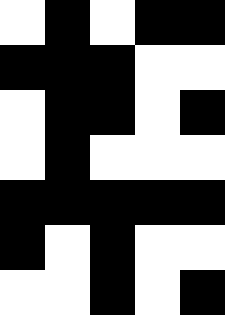[["white", "black", "white", "black", "black"], ["black", "black", "black", "white", "white"], ["white", "black", "black", "white", "black"], ["white", "black", "white", "white", "white"], ["black", "black", "black", "black", "black"], ["black", "white", "black", "white", "white"], ["white", "white", "black", "white", "black"]]